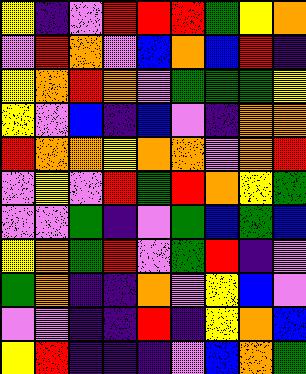[["yellow", "indigo", "violet", "red", "red", "red", "green", "yellow", "orange"], ["violet", "red", "orange", "violet", "blue", "orange", "blue", "red", "indigo"], ["yellow", "orange", "red", "orange", "violet", "green", "green", "green", "yellow"], ["yellow", "violet", "blue", "indigo", "blue", "violet", "indigo", "orange", "orange"], ["red", "orange", "orange", "yellow", "orange", "orange", "violet", "orange", "red"], ["violet", "yellow", "violet", "red", "green", "red", "orange", "yellow", "green"], ["violet", "violet", "green", "indigo", "violet", "green", "blue", "green", "blue"], ["yellow", "orange", "green", "red", "violet", "green", "red", "indigo", "violet"], ["green", "orange", "indigo", "indigo", "orange", "violet", "yellow", "blue", "violet"], ["violet", "violet", "indigo", "indigo", "red", "indigo", "yellow", "orange", "blue"], ["yellow", "red", "indigo", "indigo", "indigo", "violet", "blue", "orange", "green"]]